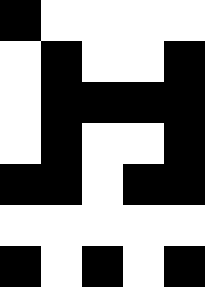[["black", "white", "white", "white", "white"], ["white", "black", "white", "white", "black"], ["white", "black", "black", "black", "black"], ["white", "black", "white", "white", "black"], ["black", "black", "white", "black", "black"], ["white", "white", "white", "white", "white"], ["black", "white", "black", "white", "black"]]